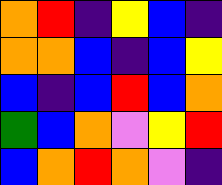[["orange", "red", "indigo", "yellow", "blue", "indigo"], ["orange", "orange", "blue", "indigo", "blue", "yellow"], ["blue", "indigo", "blue", "red", "blue", "orange"], ["green", "blue", "orange", "violet", "yellow", "red"], ["blue", "orange", "red", "orange", "violet", "indigo"]]